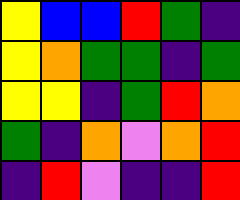[["yellow", "blue", "blue", "red", "green", "indigo"], ["yellow", "orange", "green", "green", "indigo", "green"], ["yellow", "yellow", "indigo", "green", "red", "orange"], ["green", "indigo", "orange", "violet", "orange", "red"], ["indigo", "red", "violet", "indigo", "indigo", "red"]]